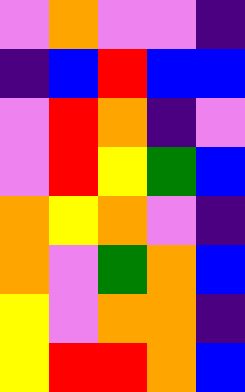[["violet", "orange", "violet", "violet", "indigo"], ["indigo", "blue", "red", "blue", "blue"], ["violet", "red", "orange", "indigo", "violet"], ["violet", "red", "yellow", "green", "blue"], ["orange", "yellow", "orange", "violet", "indigo"], ["orange", "violet", "green", "orange", "blue"], ["yellow", "violet", "orange", "orange", "indigo"], ["yellow", "red", "red", "orange", "blue"]]